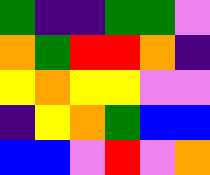[["green", "indigo", "indigo", "green", "green", "violet"], ["orange", "green", "red", "red", "orange", "indigo"], ["yellow", "orange", "yellow", "yellow", "violet", "violet"], ["indigo", "yellow", "orange", "green", "blue", "blue"], ["blue", "blue", "violet", "red", "violet", "orange"]]